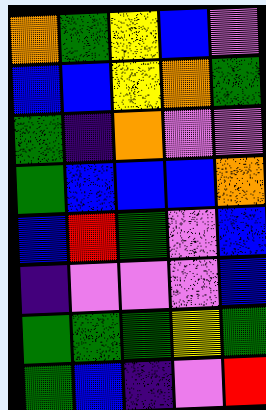[["orange", "green", "yellow", "blue", "violet"], ["blue", "blue", "yellow", "orange", "green"], ["green", "indigo", "orange", "violet", "violet"], ["green", "blue", "blue", "blue", "orange"], ["blue", "red", "green", "violet", "blue"], ["indigo", "violet", "violet", "violet", "blue"], ["green", "green", "green", "yellow", "green"], ["green", "blue", "indigo", "violet", "red"]]